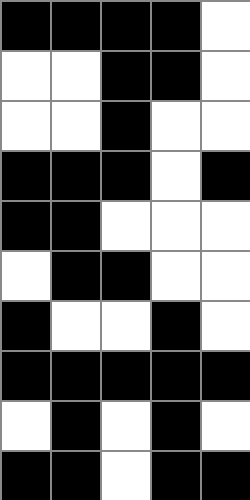[["black", "black", "black", "black", "white"], ["white", "white", "black", "black", "white"], ["white", "white", "black", "white", "white"], ["black", "black", "black", "white", "black"], ["black", "black", "white", "white", "white"], ["white", "black", "black", "white", "white"], ["black", "white", "white", "black", "white"], ["black", "black", "black", "black", "black"], ["white", "black", "white", "black", "white"], ["black", "black", "white", "black", "black"]]